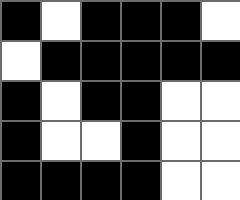[["black", "white", "black", "black", "black", "white"], ["white", "black", "black", "black", "black", "black"], ["black", "white", "black", "black", "white", "white"], ["black", "white", "white", "black", "white", "white"], ["black", "black", "black", "black", "white", "white"]]